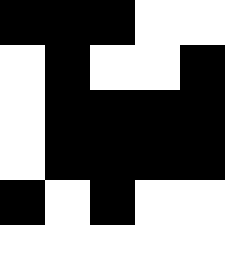[["black", "black", "black", "white", "white"], ["white", "black", "white", "white", "black"], ["white", "black", "black", "black", "black"], ["white", "black", "black", "black", "black"], ["black", "white", "black", "white", "white"], ["white", "white", "white", "white", "white"]]